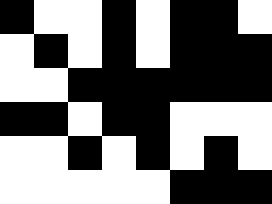[["black", "white", "white", "black", "white", "black", "black", "white"], ["white", "black", "white", "black", "white", "black", "black", "black"], ["white", "white", "black", "black", "black", "black", "black", "black"], ["black", "black", "white", "black", "black", "white", "white", "white"], ["white", "white", "black", "white", "black", "white", "black", "white"], ["white", "white", "white", "white", "white", "black", "black", "black"]]